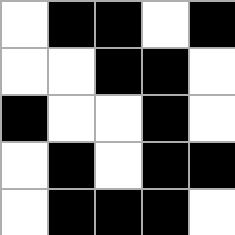[["white", "black", "black", "white", "black"], ["white", "white", "black", "black", "white"], ["black", "white", "white", "black", "white"], ["white", "black", "white", "black", "black"], ["white", "black", "black", "black", "white"]]